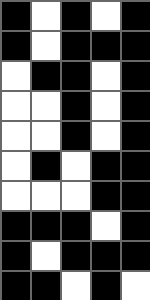[["black", "white", "black", "white", "black"], ["black", "white", "black", "black", "black"], ["white", "black", "black", "white", "black"], ["white", "white", "black", "white", "black"], ["white", "white", "black", "white", "black"], ["white", "black", "white", "black", "black"], ["white", "white", "white", "black", "black"], ["black", "black", "black", "white", "black"], ["black", "white", "black", "black", "black"], ["black", "black", "white", "black", "white"]]